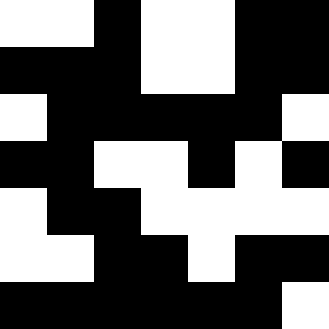[["white", "white", "black", "white", "white", "black", "black"], ["black", "black", "black", "white", "white", "black", "black"], ["white", "black", "black", "black", "black", "black", "white"], ["black", "black", "white", "white", "black", "white", "black"], ["white", "black", "black", "white", "white", "white", "white"], ["white", "white", "black", "black", "white", "black", "black"], ["black", "black", "black", "black", "black", "black", "white"]]